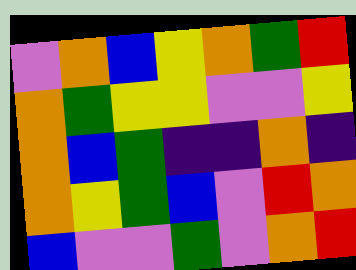[["violet", "orange", "blue", "yellow", "orange", "green", "red"], ["orange", "green", "yellow", "yellow", "violet", "violet", "yellow"], ["orange", "blue", "green", "indigo", "indigo", "orange", "indigo"], ["orange", "yellow", "green", "blue", "violet", "red", "orange"], ["blue", "violet", "violet", "green", "violet", "orange", "red"]]